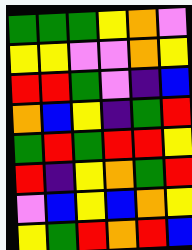[["green", "green", "green", "yellow", "orange", "violet"], ["yellow", "yellow", "violet", "violet", "orange", "yellow"], ["red", "red", "green", "violet", "indigo", "blue"], ["orange", "blue", "yellow", "indigo", "green", "red"], ["green", "red", "green", "red", "red", "yellow"], ["red", "indigo", "yellow", "orange", "green", "red"], ["violet", "blue", "yellow", "blue", "orange", "yellow"], ["yellow", "green", "red", "orange", "red", "blue"]]